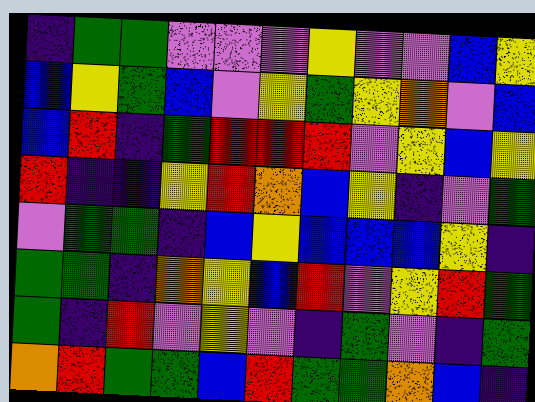[["indigo", "green", "green", "violet", "violet", "violet", "yellow", "violet", "violet", "blue", "yellow"], ["blue", "yellow", "green", "blue", "violet", "yellow", "green", "yellow", "orange", "violet", "blue"], ["blue", "red", "indigo", "green", "red", "red", "red", "violet", "yellow", "blue", "yellow"], ["red", "indigo", "indigo", "yellow", "red", "orange", "blue", "yellow", "indigo", "violet", "green"], ["violet", "green", "green", "indigo", "blue", "yellow", "blue", "blue", "blue", "yellow", "indigo"], ["green", "green", "indigo", "orange", "yellow", "blue", "red", "violet", "yellow", "red", "green"], ["green", "indigo", "red", "violet", "yellow", "violet", "indigo", "green", "violet", "indigo", "green"], ["orange", "red", "green", "green", "blue", "red", "green", "green", "orange", "blue", "indigo"]]